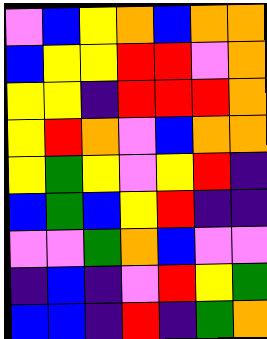[["violet", "blue", "yellow", "orange", "blue", "orange", "orange"], ["blue", "yellow", "yellow", "red", "red", "violet", "orange"], ["yellow", "yellow", "indigo", "red", "red", "red", "orange"], ["yellow", "red", "orange", "violet", "blue", "orange", "orange"], ["yellow", "green", "yellow", "violet", "yellow", "red", "indigo"], ["blue", "green", "blue", "yellow", "red", "indigo", "indigo"], ["violet", "violet", "green", "orange", "blue", "violet", "violet"], ["indigo", "blue", "indigo", "violet", "red", "yellow", "green"], ["blue", "blue", "indigo", "red", "indigo", "green", "orange"]]